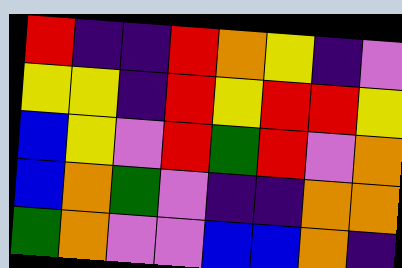[["red", "indigo", "indigo", "red", "orange", "yellow", "indigo", "violet"], ["yellow", "yellow", "indigo", "red", "yellow", "red", "red", "yellow"], ["blue", "yellow", "violet", "red", "green", "red", "violet", "orange"], ["blue", "orange", "green", "violet", "indigo", "indigo", "orange", "orange"], ["green", "orange", "violet", "violet", "blue", "blue", "orange", "indigo"]]